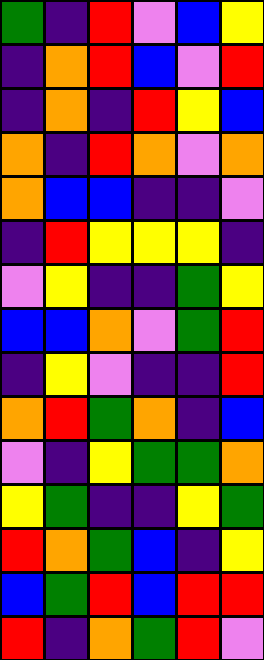[["green", "indigo", "red", "violet", "blue", "yellow"], ["indigo", "orange", "red", "blue", "violet", "red"], ["indigo", "orange", "indigo", "red", "yellow", "blue"], ["orange", "indigo", "red", "orange", "violet", "orange"], ["orange", "blue", "blue", "indigo", "indigo", "violet"], ["indigo", "red", "yellow", "yellow", "yellow", "indigo"], ["violet", "yellow", "indigo", "indigo", "green", "yellow"], ["blue", "blue", "orange", "violet", "green", "red"], ["indigo", "yellow", "violet", "indigo", "indigo", "red"], ["orange", "red", "green", "orange", "indigo", "blue"], ["violet", "indigo", "yellow", "green", "green", "orange"], ["yellow", "green", "indigo", "indigo", "yellow", "green"], ["red", "orange", "green", "blue", "indigo", "yellow"], ["blue", "green", "red", "blue", "red", "red"], ["red", "indigo", "orange", "green", "red", "violet"]]